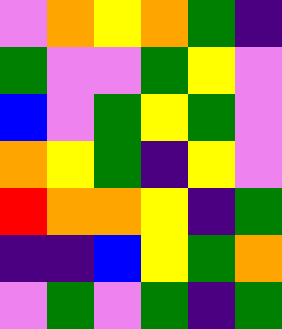[["violet", "orange", "yellow", "orange", "green", "indigo"], ["green", "violet", "violet", "green", "yellow", "violet"], ["blue", "violet", "green", "yellow", "green", "violet"], ["orange", "yellow", "green", "indigo", "yellow", "violet"], ["red", "orange", "orange", "yellow", "indigo", "green"], ["indigo", "indigo", "blue", "yellow", "green", "orange"], ["violet", "green", "violet", "green", "indigo", "green"]]